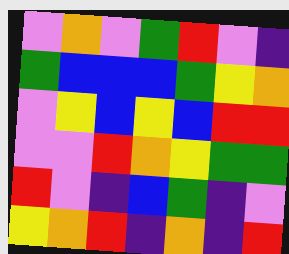[["violet", "orange", "violet", "green", "red", "violet", "indigo"], ["green", "blue", "blue", "blue", "green", "yellow", "orange"], ["violet", "yellow", "blue", "yellow", "blue", "red", "red"], ["violet", "violet", "red", "orange", "yellow", "green", "green"], ["red", "violet", "indigo", "blue", "green", "indigo", "violet"], ["yellow", "orange", "red", "indigo", "orange", "indigo", "red"]]